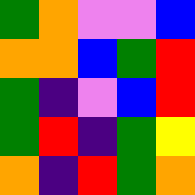[["green", "orange", "violet", "violet", "blue"], ["orange", "orange", "blue", "green", "red"], ["green", "indigo", "violet", "blue", "red"], ["green", "red", "indigo", "green", "yellow"], ["orange", "indigo", "red", "green", "orange"]]